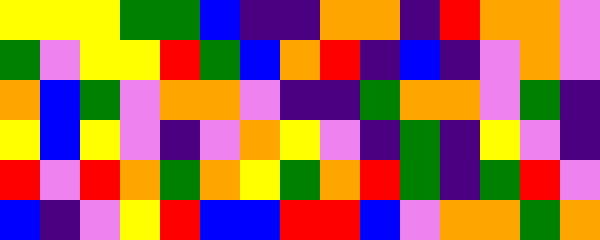[["yellow", "yellow", "yellow", "green", "green", "blue", "indigo", "indigo", "orange", "orange", "indigo", "red", "orange", "orange", "violet"], ["green", "violet", "yellow", "yellow", "red", "green", "blue", "orange", "red", "indigo", "blue", "indigo", "violet", "orange", "violet"], ["orange", "blue", "green", "violet", "orange", "orange", "violet", "indigo", "indigo", "green", "orange", "orange", "violet", "green", "indigo"], ["yellow", "blue", "yellow", "violet", "indigo", "violet", "orange", "yellow", "violet", "indigo", "green", "indigo", "yellow", "violet", "indigo"], ["red", "violet", "red", "orange", "green", "orange", "yellow", "green", "orange", "red", "green", "indigo", "green", "red", "violet"], ["blue", "indigo", "violet", "yellow", "red", "blue", "blue", "red", "red", "blue", "violet", "orange", "orange", "green", "orange"]]